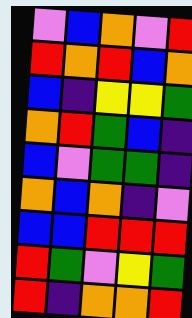[["violet", "blue", "orange", "violet", "red"], ["red", "orange", "red", "blue", "orange"], ["blue", "indigo", "yellow", "yellow", "green"], ["orange", "red", "green", "blue", "indigo"], ["blue", "violet", "green", "green", "indigo"], ["orange", "blue", "orange", "indigo", "violet"], ["blue", "blue", "red", "red", "red"], ["red", "green", "violet", "yellow", "green"], ["red", "indigo", "orange", "orange", "red"]]